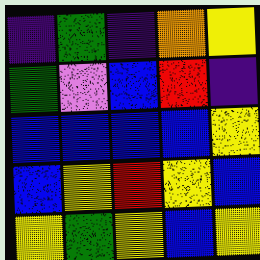[["indigo", "green", "indigo", "orange", "yellow"], ["green", "violet", "blue", "red", "indigo"], ["blue", "blue", "blue", "blue", "yellow"], ["blue", "yellow", "red", "yellow", "blue"], ["yellow", "green", "yellow", "blue", "yellow"]]